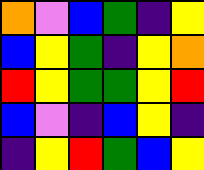[["orange", "violet", "blue", "green", "indigo", "yellow"], ["blue", "yellow", "green", "indigo", "yellow", "orange"], ["red", "yellow", "green", "green", "yellow", "red"], ["blue", "violet", "indigo", "blue", "yellow", "indigo"], ["indigo", "yellow", "red", "green", "blue", "yellow"]]